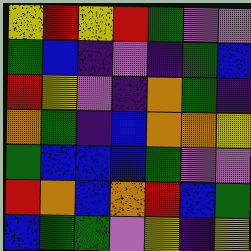[["yellow", "red", "yellow", "red", "green", "violet", "violet"], ["green", "blue", "indigo", "violet", "indigo", "green", "blue"], ["red", "yellow", "violet", "indigo", "orange", "green", "indigo"], ["orange", "green", "indigo", "blue", "orange", "orange", "yellow"], ["green", "blue", "blue", "blue", "green", "violet", "violet"], ["red", "orange", "blue", "orange", "red", "blue", "green"], ["blue", "green", "green", "violet", "yellow", "indigo", "yellow"]]